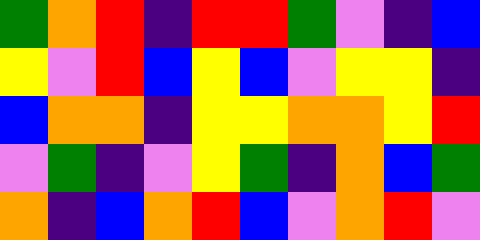[["green", "orange", "red", "indigo", "red", "red", "green", "violet", "indigo", "blue"], ["yellow", "violet", "red", "blue", "yellow", "blue", "violet", "yellow", "yellow", "indigo"], ["blue", "orange", "orange", "indigo", "yellow", "yellow", "orange", "orange", "yellow", "red"], ["violet", "green", "indigo", "violet", "yellow", "green", "indigo", "orange", "blue", "green"], ["orange", "indigo", "blue", "orange", "red", "blue", "violet", "orange", "red", "violet"]]